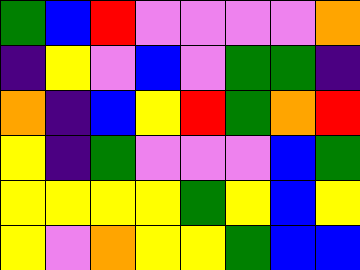[["green", "blue", "red", "violet", "violet", "violet", "violet", "orange"], ["indigo", "yellow", "violet", "blue", "violet", "green", "green", "indigo"], ["orange", "indigo", "blue", "yellow", "red", "green", "orange", "red"], ["yellow", "indigo", "green", "violet", "violet", "violet", "blue", "green"], ["yellow", "yellow", "yellow", "yellow", "green", "yellow", "blue", "yellow"], ["yellow", "violet", "orange", "yellow", "yellow", "green", "blue", "blue"]]